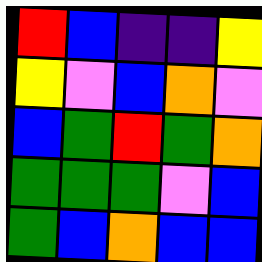[["red", "blue", "indigo", "indigo", "yellow"], ["yellow", "violet", "blue", "orange", "violet"], ["blue", "green", "red", "green", "orange"], ["green", "green", "green", "violet", "blue"], ["green", "blue", "orange", "blue", "blue"]]